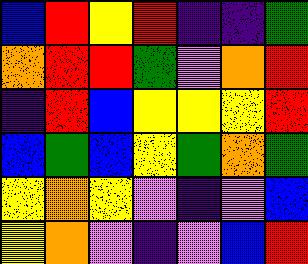[["blue", "red", "yellow", "red", "indigo", "indigo", "green"], ["orange", "red", "red", "green", "violet", "orange", "red"], ["indigo", "red", "blue", "yellow", "yellow", "yellow", "red"], ["blue", "green", "blue", "yellow", "green", "orange", "green"], ["yellow", "orange", "yellow", "violet", "indigo", "violet", "blue"], ["yellow", "orange", "violet", "indigo", "violet", "blue", "red"]]